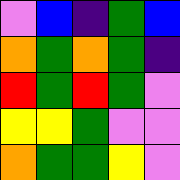[["violet", "blue", "indigo", "green", "blue"], ["orange", "green", "orange", "green", "indigo"], ["red", "green", "red", "green", "violet"], ["yellow", "yellow", "green", "violet", "violet"], ["orange", "green", "green", "yellow", "violet"]]